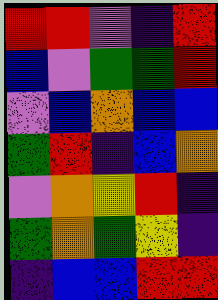[["red", "red", "violet", "indigo", "red"], ["blue", "violet", "green", "green", "red"], ["violet", "blue", "orange", "blue", "blue"], ["green", "red", "indigo", "blue", "orange"], ["violet", "orange", "yellow", "red", "indigo"], ["green", "orange", "green", "yellow", "indigo"], ["indigo", "blue", "blue", "red", "red"]]